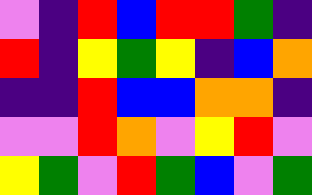[["violet", "indigo", "red", "blue", "red", "red", "green", "indigo"], ["red", "indigo", "yellow", "green", "yellow", "indigo", "blue", "orange"], ["indigo", "indigo", "red", "blue", "blue", "orange", "orange", "indigo"], ["violet", "violet", "red", "orange", "violet", "yellow", "red", "violet"], ["yellow", "green", "violet", "red", "green", "blue", "violet", "green"]]